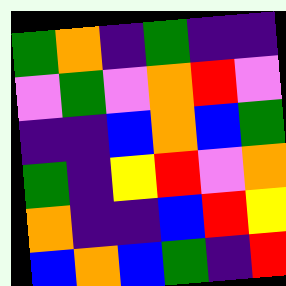[["green", "orange", "indigo", "green", "indigo", "indigo"], ["violet", "green", "violet", "orange", "red", "violet"], ["indigo", "indigo", "blue", "orange", "blue", "green"], ["green", "indigo", "yellow", "red", "violet", "orange"], ["orange", "indigo", "indigo", "blue", "red", "yellow"], ["blue", "orange", "blue", "green", "indigo", "red"]]